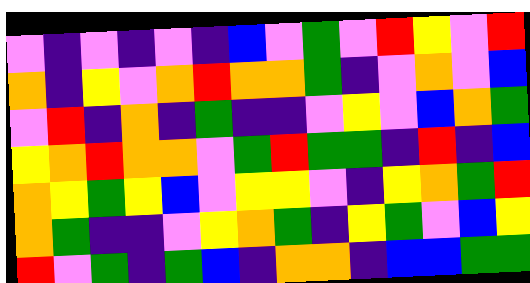[["violet", "indigo", "violet", "indigo", "violet", "indigo", "blue", "violet", "green", "violet", "red", "yellow", "violet", "red"], ["orange", "indigo", "yellow", "violet", "orange", "red", "orange", "orange", "green", "indigo", "violet", "orange", "violet", "blue"], ["violet", "red", "indigo", "orange", "indigo", "green", "indigo", "indigo", "violet", "yellow", "violet", "blue", "orange", "green"], ["yellow", "orange", "red", "orange", "orange", "violet", "green", "red", "green", "green", "indigo", "red", "indigo", "blue"], ["orange", "yellow", "green", "yellow", "blue", "violet", "yellow", "yellow", "violet", "indigo", "yellow", "orange", "green", "red"], ["orange", "green", "indigo", "indigo", "violet", "yellow", "orange", "green", "indigo", "yellow", "green", "violet", "blue", "yellow"], ["red", "violet", "green", "indigo", "green", "blue", "indigo", "orange", "orange", "indigo", "blue", "blue", "green", "green"]]